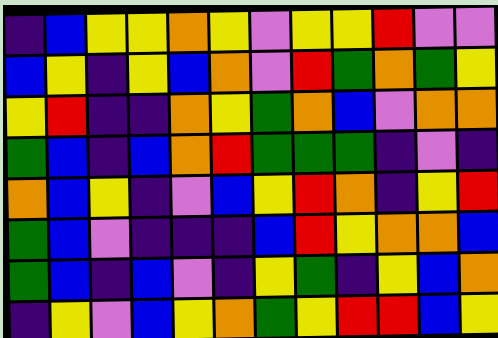[["indigo", "blue", "yellow", "yellow", "orange", "yellow", "violet", "yellow", "yellow", "red", "violet", "violet"], ["blue", "yellow", "indigo", "yellow", "blue", "orange", "violet", "red", "green", "orange", "green", "yellow"], ["yellow", "red", "indigo", "indigo", "orange", "yellow", "green", "orange", "blue", "violet", "orange", "orange"], ["green", "blue", "indigo", "blue", "orange", "red", "green", "green", "green", "indigo", "violet", "indigo"], ["orange", "blue", "yellow", "indigo", "violet", "blue", "yellow", "red", "orange", "indigo", "yellow", "red"], ["green", "blue", "violet", "indigo", "indigo", "indigo", "blue", "red", "yellow", "orange", "orange", "blue"], ["green", "blue", "indigo", "blue", "violet", "indigo", "yellow", "green", "indigo", "yellow", "blue", "orange"], ["indigo", "yellow", "violet", "blue", "yellow", "orange", "green", "yellow", "red", "red", "blue", "yellow"]]